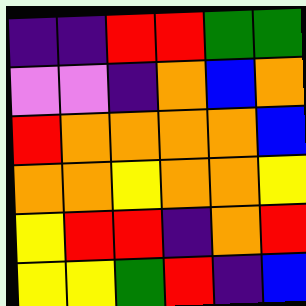[["indigo", "indigo", "red", "red", "green", "green"], ["violet", "violet", "indigo", "orange", "blue", "orange"], ["red", "orange", "orange", "orange", "orange", "blue"], ["orange", "orange", "yellow", "orange", "orange", "yellow"], ["yellow", "red", "red", "indigo", "orange", "red"], ["yellow", "yellow", "green", "red", "indigo", "blue"]]